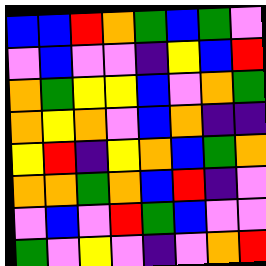[["blue", "blue", "red", "orange", "green", "blue", "green", "violet"], ["violet", "blue", "violet", "violet", "indigo", "yellow", "blue", "red"], ["orange", "green", "yellow", "yellow", "blue", "violet", "orange", "green"], ["orange", "yellow", "orange", "violet", "blue", "orange", "indigo", "indigo"], ["yellow", "red", "indigo", "yellow", "orange", "blue", "green", "orange"], ["orange", "orange", "green", "orange", "blue", "red", "indigo", "violet"], ["violet", "blue", "violet", "red", "green", "blue", "violet", "violet"], ["green", "violet", "yellow", "violet", "indigo", "violet", "orange", "red"]]